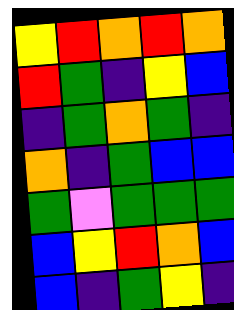[["yellow", "red", "orange", "red", "orange"], ["red", "green", "indigo", "yellow", "blue"], ["indigo", "green", "orange", "green", "indigo"], ["orange", "indigo", "green", "blue", "blue"], ["green", "violet", "green", "green", "green"], ["blue", "yellow", "red", "orange", "blue"], ["blue", "indigo", "green", "yellow", "indigo"]]